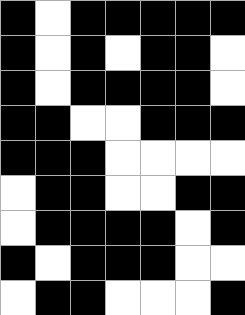[["black", "white", "black", "black", "black", "black", "black"], ["black", "white", "black", "white", "black", "black", "white"], ["black", "white", "black", "black", "black", "black", "white"], ["black", "black", "white", "white", "black", "black", "black"], ["black", "black", "black", "white", "white", "white", "white"], ["white", "black", "black", "white", "white", "black", "black"], ["white", "black", "black", "black", "black", "white", "black"], ["black", "white", "black", "black", "black", "white", "white"], ["white", "black", "black", "white", "white", "white", "black"]]